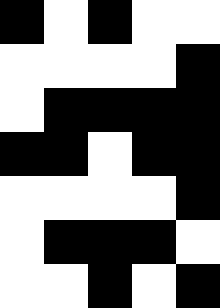[["black", "white", "black", "white", "white"], ["white", "white", "white", "white", "black"], ["white", "black", "black", "black", "black"], ["black", "black", "white", "black", "black"], ["white", "white", "white", "white", "black"], ["white", "black", "black", "black", "white"], ["white", "white", "black", "white", "black"]]